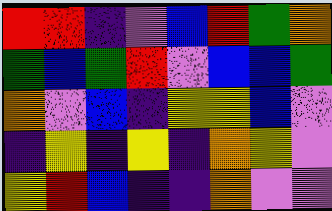[["red", "red", "indigo", "violet", "blue", "red", "green", "orange"], ["green", "blue", "green", "red", "violet", "blue", "blue", "green"], ["orange", "violet", "blue", "indigo", "yellow", "yellow", "blue", "violet"], ["indigo", "yellow", "indigo", "yellow", "indigo", "orange", "yellow", "violet"], ["yellow", "red", "blue", "indigo", "indigo", "orange", "violet", "violet"]]